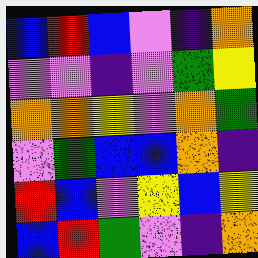[["blue", "red", "blue", "violet", "indigo", "orange"], ["violet", "violet", "indigo", "violet", "green", "yellow"], ["orange", "orange", "yellow", "violet", "orange", "green"], ["violet", "green", "blue", "blue", "orange", "indigo"], ["red", "blue", "violet", "yellow", "blue", "yellow"], ["blue", "red", "green", "violet", "indigo", "orange"]]